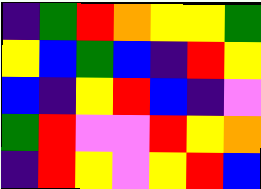[["indigo", "green", "red", "orange", "yellow", "yellow", "green"], ["yellow", "blue", "green", "blue", "indigo", "red", "yellow"], ["blue", "indigo", "yellow", "red", "blue", "indigo", "violet"], ["green", "red", "violet", "violet", "red", "yellow", "orange"], ["indigo", "red", "yellow", "violet", "yellow", "red", "blue"]]